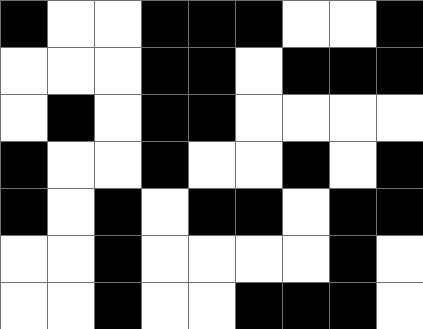[["black", "white", "white", "black", "black", "black", "white", "white", "black"], ["white", "white", "white", "black", "black", "white", "black", "black", "black"], ["white", "black", "white", "black", "black", "white", "white", "white", "white"], ["black", "white", "white", "black", "white", "white", "black", "white", "black"], ["black", "white", "black", "white", "black", "black", "white", "black", "black"], ["white", "white", "black", "white", "white", "white", "white", "black", "white"], ["white", "white", "black", "white", "white", "black", "black", "black", "white"]]